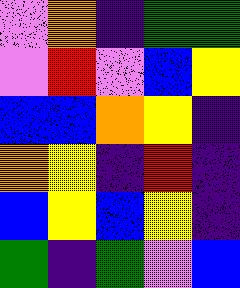[["violet", "orange", "indigo", "green", "green"], ["violet", "red", "violet", "blue", "yellow"], ["blue", "blue", "orange", "yellow", "indigo"], ["orange", "yellow", "indigo", "red", "indigo"], ["blue", "yellow", "blue", "yellow", "indigo"], ["green", "indigo", "green", "violet", "blue"]]